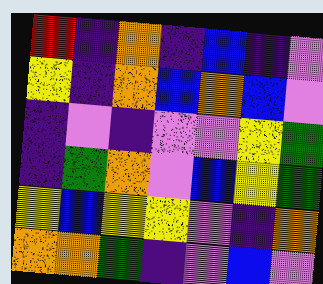[["red", "indigo", "orange", "indigo", "blue", "indigo", "violet"], ["yellow", "indigo", "orange", "blue", "orange", "blue", "violet"], ["indigo", "violet", "indigo", "violet", "violet", "yellow", "green"], ["indigo", "green", "orange", "violet", "blue", "yellow", "green"], ["yellow", "blue", "yellow", "yellow", "violet", "indigo", "orange"], ["orange", "orange", "green", "indigo", "violet", "blue", "violet"]]